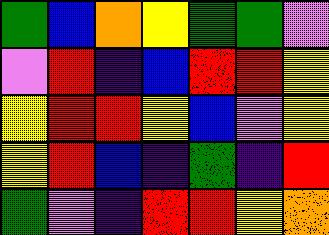[["green", "blue", "orange", "yellow", "green", "green", "violet"], ["violet", "red", "indigo", "blue", "red", "red", "yellow"], ["yellow", "red", "red", "yellow", "blue", "violet", "yellow"], ["yellow", "red", "blue", "indigo", "green", "indigo", "red"], ["green", "violet", "indigo", "red", "red", "yellow", "orange"]]